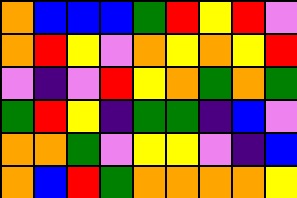[["orange", "blue", "blue", "blue", "green", "red", "yellow", "red", "violet"], ["orange", "red", "yellow", "violet", "orange", "yellow", "orange", "yellow", "red"], ["violet", "indigo", "violet", "red", "yellow", "orange", "green", "orange", "green"], ["green", "red", "yellow", "indigo", "green", "green", "indigo", "blue", "violet"], ["orange", "orange", "green", "violet", "yellow", "yellow", "violet", "indigo", "blue"], ["orange", "blue", "red", "green", "orange", "orange", "orange", "orange", "yellow"]]